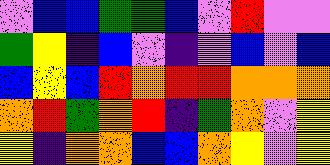[["violet", "blue", "blue", "green", "green", "blue", "violet", "red", "violet", "violet"], ["green", "yellow", "indigo", "blue", "violet", "indigo", "violet", "blue", "violet", "blue"], ["blue", "yellow", "blue", "red", "orange", "red", "red", "orange", "orange", "orange"], ["orange", "red", "green", "orange", "red", "indigo", "green", "orange", "violet", "yellow"], ["yellow", "indigo", "orange", "orange", "blue", "blue", "orange", "yellow", "violet", "yellow"]]